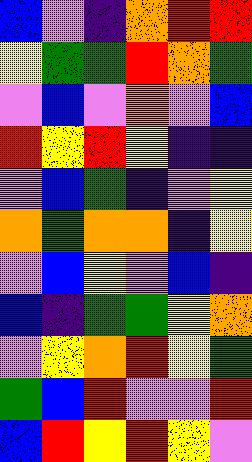[["blue", "violet", "indigo", "orange", "red", "red"], ["yellow", "green", "green", "red", "orange", "green"], ["violet", "blue", "violet", "orange", "violet", "blue"], ["red", "yellow", "red", "yellow", "indigo", "indigo"], ["violet", "blue", "green", "indigo", "violet", "yellow"], ["orange", "green", "orange", "orange", "indigo", "yellow"], ["violet", "blue", "yellow", "violet", "blue", "indigo"], ["blue", "indigo", "green", "green", "yellow", "orange"], ["violet", "yellow", "orange", "red", "yellow", "green"], ["green", "blue", "red", "violet", "violet", "red"], ["blue", "red", "yellow", "red", "yellow", "violet"]]